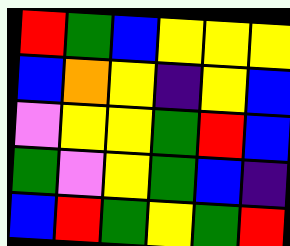[["red", "green", "blue", "yellow", "yellow", "yellow"], ["blue", "orange", "yellow", "indigo", "yellow", "blue"], ["violet", "yellow", "yellow", "green", "red", "blue"], ["green", "violet", "yellow", "green", "blue", "indigo"], ["blue", "red", "green", "yellow", "green", "red"]]